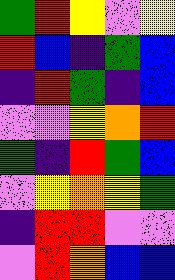[["green", "red", "yellow", "violet", "yellow"], ["red", "blue", "indigo", "green", "blue"], ["indigo", "red", "green", "indigo", "blue"], ["violet", "violet", "yellow", "orange", "red"], ["green", "indigo", "red", "green", "blue"], ["violet", "yellow", "orange", "yellow", "green"], ["indigo", "red", "red", "violet", "violet"], ["violet", "red", "orange", "blue", "blue"]]